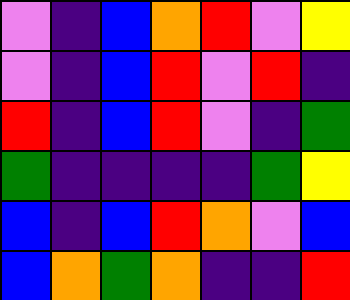[["violet", "indigo", "blue", "orange", "red", "violet", "yellow"], ["violet", "indigo", "blue", "red", "violet", "red", "indigo"], ["red", "indigo", "blue", "red", "violet", "indigo", "green"], ["green", "indigo", "indigo", "indigo", "indigo", "green", "yellow"], ["blue", "indigo", "blue", "red", "orange", "violet", "blue"], ["blue", "orange", "green", "orange", "indigo", "indigo", "red"]]